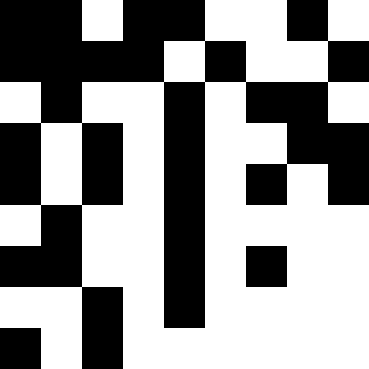[["black", "black", "white", "black", "black", "white", "white", "black", "white"], ["black", "black", "black", "black", "white", "black", "white", "white", "black"], ["white", "black", "white", "white", "black", "white", "black", "black", "white"], ["black", "white", "black", "white", "black", "white", "white", "black", "black"], ["black", "white", "black", "white", "black", "white", "black", "white", "black"], ["white", "black", "white", "white", "black", "white", "white", "white", "white"], ["black", "black", "white", "white", "black", "white", "black", "white", "white"], ["white", "white", "black", "white", "black", "white", "white", "white", "white"], ["black", "white", "black", "white", "white", "white", "white", "white", "white"]]